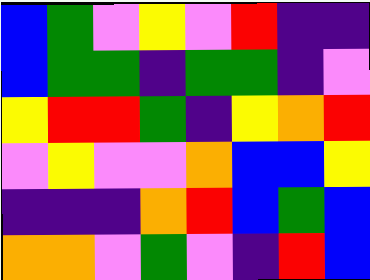[["blue", "green", "violet", "yellow", "violet", "red", "indigo", "indigo"], ["blue", "green", "green", "indigo", "green", "green", "indigo", "violet"], ["yellow", "red", "red", "green", "indigo", "yellow", "orange", "red"], ["violet", "yellow", "violet", "violet", "orange", "blue", "blue", "yellow"], ["indigo", "indigo", "indigo", "orange", "red", "blue", "green", "blue"], ["orange", "orange", "violet", "green", "violet", "indigo", "red", "blue"]]